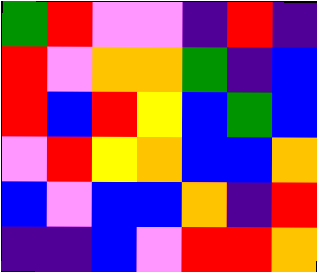[["green", "red", "violet", "violet", "indigo", "red", "indigo"], ["red", "violet", "orange", "orange", "green", "indigo", "blue"], ["red", "blue", "red", "yellow", "blue", "green", "blue"], ["violet", "red", "yellow", "orange", "blue", "blue", "orange"], ["blue", "violet", "blue", "blue", "orange", "indigo", "red"], ["indigo", "indigo", "blue", "violet", "red", "red", "orange"]]